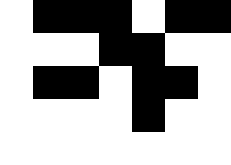[["white", "black", "black", "black", "white", "black", "black"], ["white", "white", "white", "black", "black", "white", "white"], ["white", "black", "black", "white", "black", "black", "white"], ["white", "white", "white", "white", "black", "white", "white"], ["white", "white", "white", "white", "white", "white", "white"]]